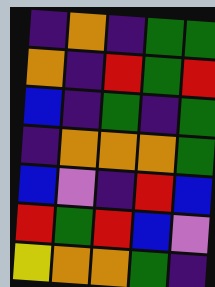[["indigo", "orange", "indigo", "green", "green"], ["orange", "indigo", "red", "green", "red"], ["blue", "indigo", "green", "indigo", "green"], ["indigo", "orange", "orange", "orange", "green"], ["blue", "violet", "indigo", "red", "blue"], ["red", "green", "red", "blue", "violet"], ["yellow", "orange", "orange", "green", "indigo"]]